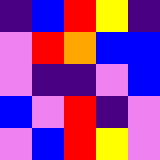[["indigo", "blue", "red", "yellow", "indigo"], ["violet", "red", "orange", "blue", "blue"], ["violet", "indigo", "indigo", "violet", "blue"], ["blue", "violet", "red", "indigo", "violet"], ["violet", "blue", "red", "yellow", "violet"]]